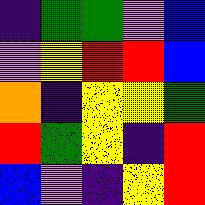[["indigo", "green", "green", "violet", "blue"], ["violet", "yellow", "red", "red", "blue"], ["orange", "indigo", "yellow", "yellow", "green"], ["red", "green", "yellow", "indigo", "red"], ["blue", "violet", "indigo", "yellow", "red"]]